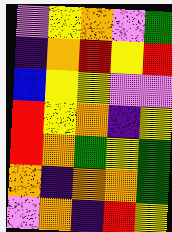[["violet", "yellow", "orange", "violet", "green"], ["indigo", "orange", "red", "yellow", "red"], ["blue", "yellow", "yellow", "violet", "violet"], ["red", "yellow", "orange", "indigo", "yellow"], ["red", "orange", "green", "yellow", "green"], ["orange", "indigo", "orange", "orange", "green"], ["violet", "orange", "indigo", "red", "yellow"]]